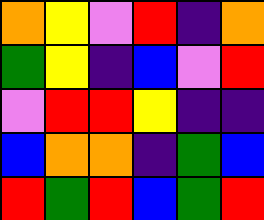[["orange", "yellow", "violet", "red", "indigo", "orange"], ["green", "yellow", "indigo", "blue", "violet", "red"], ["violet", "red", "red", "yellow", "indigo", "indigo"], ["blue", "orange", "orange", "indigo", "green", "blue"], ["red", "green", "red", "blue", "green", "red"]]